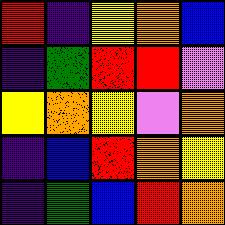[["red", "indigo", "yellow", "orange", "blue"], ["indigo", "green", "red", "red", "violet"], ["yellow", "orange", "yellow", "violet", "orange"], ["indigo", "blue", "red", "orange", "yellow"], ["indigo", "green", "blue", "red", "orange"]]